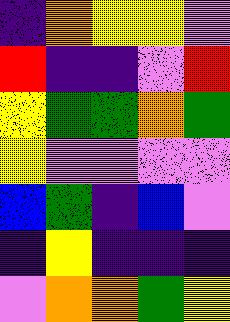[["indigo", "orange", "yellow", "yellow", "violet"], ["red", "indigo", "indigo", "violet", "red"], ["yellow", "green", "green", "orange", "green"], ["yellow", "violet", "violet", "violet", "violet"], ["blue", "green", "indigo", "blue", "violet"], ["indigo", "yellow", "indigo", "indigo", "indigo"], ["violet", "orange", "orange", "green", "yellow"]]